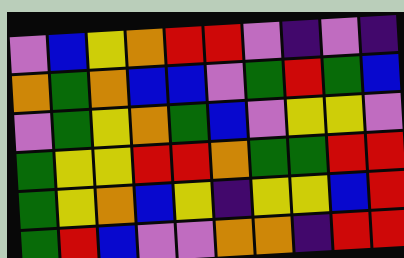[["violet", "blue", "yellow", "orange", "red", "red", "violet", "indigo", "violet", "indigo"], ["orange", "green", "orange", "blue", "blue", "violet", "green", "red", "green", "blue"], ["violet", "green", "yellow", "orange", "green", "blue", "violet", "yellow", "yellow", "violet"], ["green", "yellow", "yellow", "red", "red", "orange", "green", "green", "red", "red"], ["green", "yellow", "orange", "blue", "yellow", "indigo", "yellow", "yellow", "blue", "red"], ["green", "red", "blue", "violet", "violet", "orange", "orange", "indigo", "red", "red"]]